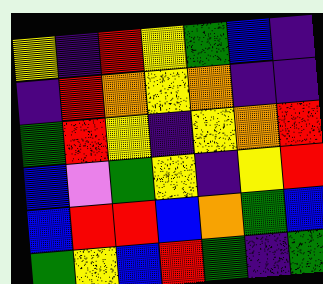[["yellow", "indigo", "red", "yellow", "green", "blue", "indigo"], ["indigo", "red", "orange", "yellow", "orange", "indigo", "indigo"], ["green", "red", "yellow", "indigo", "yellow", "orange", "red"], ["blue", "violet", "green", "yellow", "indigo", "yellow", "red"], ["blue", "red", "red", "blue", "orange", "green", "blue"], ["green", "yellow", "blue", "red", "green", "indigo", "green"]]